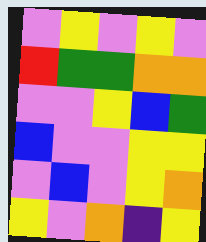[["violet", "yellow", "violet", "yellow", "violet"], ["red", "green", "green", "orange", "orange"], ["violet", "violet", "yellow", "blue", "green"], ["blue", "violet", "violet", "yellow", "yellow"], ["violet", "blue", "violet", "yellow", "orange"], ["yellow", "violet", "orange", "indigo", "yellow"]]